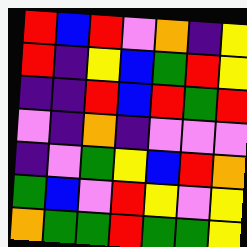[["red", "blue", "red", "violet", "orange", "indigo", "yellow"], ["red", "indigo", "yellow", "blue", "green", "red", "yellow"], ["indigo", "indigo", "red", "blue", "red", "green", "red"], ["violet", "indigo", "orange", "indigo", "violet", "violet", "violet"], ["indigo", "violet", "green", "yellow", "blue", "red", "orange"], ["green", "blue", "violet", "red", "yellow", "violet", "yellow"], ["orange", "green", "green", "red", "green", "green", "yellow"]]